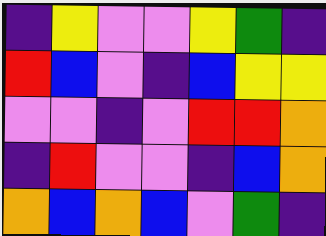[["indigo", "yellow", "violet", "violet", "yellow", "green", "indigo"], ["red", "blue", "violet", "indigo", "blue", "yellow", "yellow"], ["violet", "violet", "indigo", "violet", "red", "red", "orange"], ["indigo", "red", "violet", "violet", "indigo", "blue", "orange"], ["orange", "blue", "orange", "blue", "violet", "green", "indigo"]]